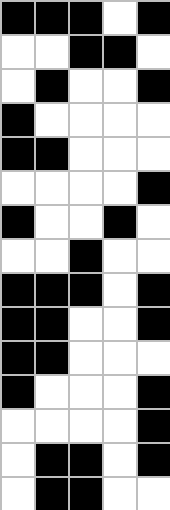[["black", "black", "black", "white", "black"], ["white", "white", "black", "black", "white"], ["white", "black", "white", "white", "black"], ["black", "white", "white", "white", "white"], ["black", "black", "white", "white", "white"], ["white", "white", "white", "white", "black"], ["black", "white", "white", "black", "white"], ["white", "white", "black", "white", "white"], ["black", "black", "black", "white", "black"], ["black", "black", "white", "white", "black"], ["black", "black", "white", "white", "white"], ["black", "white", "white", "white", "black"], ["white", "white", "white", "white", "black"], ["white", "black", "black", "white", "black"], ["white", "black", "black", "white", "white"]]